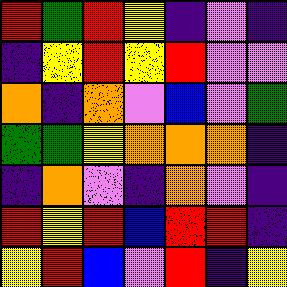[["red", "green", "red", "yellow", "indigo", "violet", "indigo"], ["indigo", "yellow", "red", "yellow", "red", "violet", "violet"], ["orange", "indigo", "orange", "violet", "blue", "violet", "green"], ["green", "green", "yellow", "orange", "orange", "orange", "indigo"], ["indigo", "orange", "violet", "indigo", "orange", "violet", "indigo"], ["red", "yellow", "red", "blue", "red", "red", "indigo"], ["yellow", "red", "blue", "violet", "red", "indigo", "yellow"]]